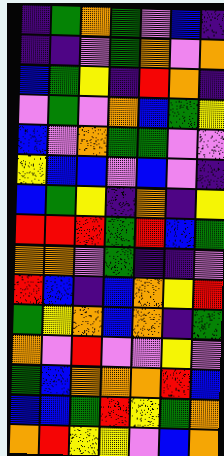[["indigo", "green", "orange", "green", "violet", "blue", "indigo"], ["indigo", "indigo", "violet", "green", "orange", "violet", "orange"], ["blue", "green", "yellow", "indigo", "red", "orange", "indigo"], ["violet", "green", "violet", "orange", "blue", "green", "yellow"], ["blue", "violet", "orange", "green", "green", "violet", "violet"], ["yellow", "blue", "blue", "violet", "blue", "violet", "indigo"], ["blue", "green", "yellow", "indigo", "orange", "indigo", "yellow"], ["red", "red", "red", "green", "red", "blue", "green"], ["orange", "orange", "violet", "green", "indigo", "indigo", "violet"], ["red", "blue", "indigo", "blue", "orange", "yellow", "red"], ["green", "yellow", "orange", "blue", "orange", "indigo", "green"], ["orange", "violet", "red", "violet", "violet", "yellow", "violet"], ["green", "blue", "orange", "orange", "orange", "red", "blue"], ["blue", "blue", "green", "red", "yellow", "green", "orange"], ["orange", "red", "yellow", "yellow", "violet", "blue", "orange"]]